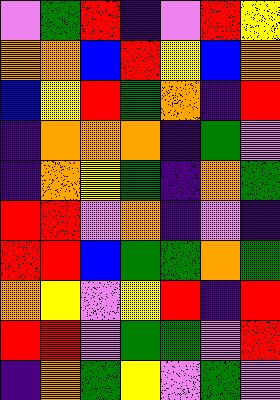[["violet", "green", "red", "indigo", "violet", "red", "yellow"], ["orange", "orange", "blue", "red", "yellow", "blue", "orange"], ["blue", "yellow", "red", "green", "orange", "indigo", "red"], ["indigo", "orange", "orange", "orange", "indigo", "green", "violet"], ["indigo", "orange", "yellow", "green", "indigo", "orange", "green"], ["red", "red", "violet", "orange", "indigo", "violet", "indigo"], ["red", "red", "blue", "green", "green", "orange", "green"], ["orange", "yellow", "violet", "yellow", "red", "indigo", "red"], ["red", "red", "violet", "green", "green", "violet", "red"], ["indigo", "orange", "green", "yellow", "violet", "green", "violet"]]